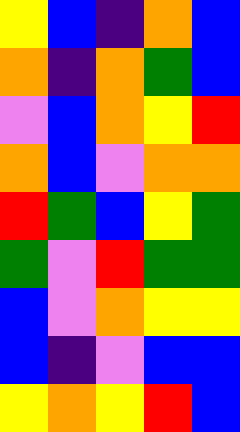[["yellow", "blue", "indigo", "orange", "blue"], ["orange", "indigo", "orange", "green", "blue"], ["violet", "blue", "orange", "yellow", "red"], ["orange", "blue", "violet", "orange", "orange"], ["red", "green", "blue", "yellow", "green"], ["green", "violet", "red", "green", "green"], ["blue", "violet", "orange", "yellow", "yellow"], ["blue", "indigo", "violet", "blue", "blue"], ["yellow", "orange", "yellow", "red", "blue"]]